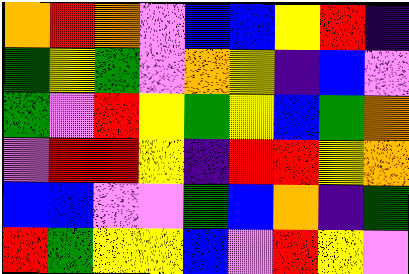[["orange", "red", "orange", "violet", "blue", "blue", "yellow", "red", "indigo"], ["green", "yellow", "green", "violet", "orange", "yellow", "indigo", "blue", "violet"], ["green", "violet", "red", "yellow", "green", "yellow", "blue", "green", "orange"], ["violet", "red", "red", "yellow", "indigo", "red", "red", "yellow", "orange"], ["blue", "blue", "violet", "violet", "green", "blue", "orange", "indigo", "green"], ["red", "green", "yellow", "yellow", "blue", "violet", "red", "yellow", "violet"]]